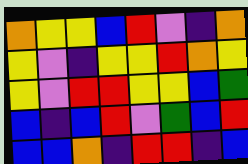[["orange", "yellow", "yellow", "blue", "red", "violet", "indigo", "orange"], ["yellow", "violet", "indigo", "yellow", "yellow", "red", "orange", "yellow"], ["yellow", "violet", "red", "red", "yellow", "yellow", "blue", "green"], ["blue", "indigo", "blue", "red", "violet", "green", "blue", "red"], ["blue", "blue", "orange", "indigo", "red", "red", "indigo", "blue"]]